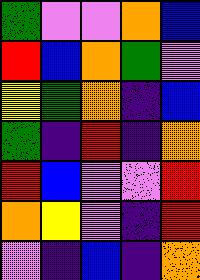[["green", "violet", "violet", "orange", "blue"], ["red", "blue", "orange", "green", "violet"], ["yellow", "green", "orange", "indigo", "blue"], ["green", "indigo", "red", "indigo", "orange"], ["red", "blue", "violet", "violet", "red"], ["orange", "yellow", "violet", "indigo", "red"], ["violet", "indigo", "blue", "indigo", "orange"]]